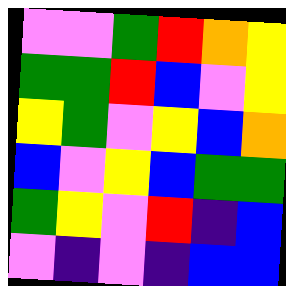[["violet", "violet", "green", "red", "orange", "yellow"], ["green", "green", "red", "blue", "violet", "yellow"], ["yellow", "green", "violet", "yellow", "blue", "orange"], ["blue", "violet", "yellow", "blue", "green", "green"], ["green", "yellow", "violet", "red", "indigo", "blue"], ["violet", "indigo", "violet", "indigo", "blue", "blue"]]